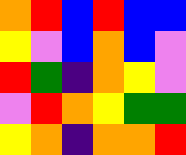[["orange", "red", "blue", "red", "blue", "blue"], ["yellow", "violet", "blue", "orange", "blue", "violet"], ["red", "green", "indigo", "orange", "yellow", "violet"], ["violet", "red", "orange", "yellow", "green", "green"], ["yellow", "orange", "indigo", "orange", "orange", "red"]]